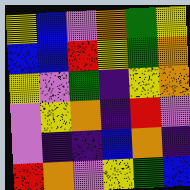[["yellow", "blue", "violet", "orange", "green", "yellow"], ["blue", "blue", "red", "yellow", "green", "orange"], ["yellow", "violet", "green", "indigo", "yellow", "orange"], ["violet", "yellow", "orange", "indigo", "red", "violet"], ["violet", "indigo", "indigo", "blue", "orange", "indigo"], ["red", "orange", "violet", "yellow", "green", "blue"]]